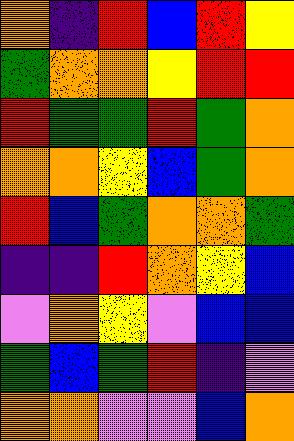[["orange", "indigo", "red", "blue", "red", "yellow"], ["green", "orange", "orange", "yellow", "red", "red"], ["red", "green", "green", "red", "green", "orange"], ["orange", "orange", "yellow", "blue", "green", "orange"], ["red", "blue", "green", "orange", "orange", "green"], ["indigo", "indigo", "red", "orange", "yellow", "blue"], ["violet", "orange", "yellow", "violet", "blue", "blue"], ["green", "blue", "green", "red", "indigo", "violet"], ["orange", "orange", "violet", "violet", "blue", "orange"]]